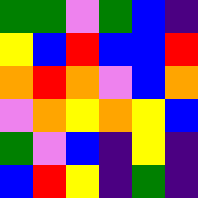[["green", "green", "violet", "green", "blue", "indigo"], ["yellow", "blue", "red", "blue", "blue", "red"], ["orange", "red", "orange", "violet", "blue", "orange"], ["violet", "orange", "yellow", "orange", "yellow", "blue"], ["green", "violet", "blue", "indigo", "yellow", "indigo"], ["blue", "red", "yellow", "indigo", "green", "indigo"]]